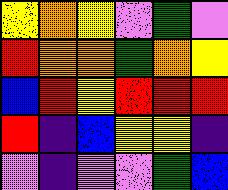[["yellow", "orange", "yellow", "violet", "green", "violet"], ["red", "orange", "orange", "green", "orange", "yellow"], ["blue", "red", "yellow", "red", "red", "red"], ["red", "indigo", "blue", "yellow", "yellow", "indigo"], ["violet", "indigo", "violet", "violet", "green", "blue"]]